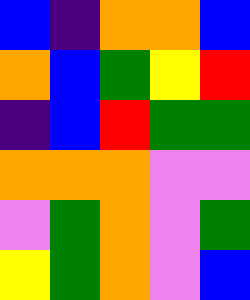[["blue", "indigo", "orange", "orange", "blue"], ["orange", "blue", "green", "yellow", "red"], ["indigo", "blue", "red", "green", "green"], ["orange", "orange", "orange", "violet", "violet"], ["violet", "green", "orange", "violet", "green"], ["yellow", "green", "orange", "violet", "blue"]]